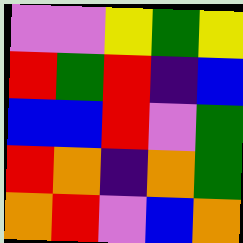[["violet", "violet", "yellow", "green", "yellow"], ["red", "green", "red", "indigo", "blue"], ["blue", "blue", "red", "violet", "green"], ["red", "orange", "indigo", "orange", "green"], ["orange", "red", "violet", "blue", "orange"]]